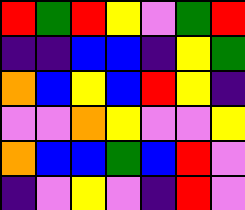[["red", "green", "red", "yellow", "violet", "green", "red"], ["indigo", "indigo", "blue", "blue", "indigo", "yellow", "green"], ["orange", "blue", "yellow", "blue", "red", "yellow", "indigo"], ["violet", "violet", "orange", "yellow", "violet", "violet", "yellow"], ["orange", "blue", "blue", "green", "blue", "red", "violet"], ["indigo", "violet", "yellow", "violet", "indigo", "red", "violet"]]